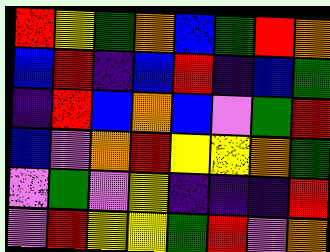[["red", "yellow", "green", "orange", "blue", "green", "red", "orange"], ["blue", "red", "indigo", "blue", "red", "indigo", "blue", "green"], ["indigo", "red", "blue", "orange", "blue", "violet", "green", "red"], ["blue", "violet", "orange", "red", "yellow", "yellow", "orange", "green"], ["violet", "green", "violet", "yellow", "indigo", "indigo", "indigo", "red"], ["violet", "red", "yellow", "yellow", "green", "red", "violet", "orange"]]